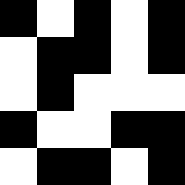[["black", "white", "black", "white", "black"], ["white", "black", "black", "white", "black"], ["white", "black", "white", "white", "white"], ["black", "white", "white", "black", "black"], ["white", "black", "black", "white", "black"]]